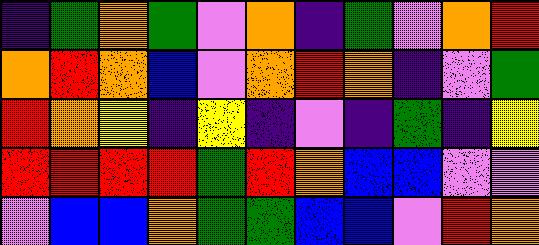[["indigo", "green", "orange", "green", "violet", "orange", "indigo", "green", "violet", "orange", "red"], ["orange", "red", "orange", "blue", "violet", "orange", "red", "orange", "indigo", "violet", "green"], ["red", "orange", "yellow", "indigo", "yellow", "indigo", "violet", "indigo", "green", "indigo", "yellow"], ["red", "red", "red", "red", "green", "red", "orange", "blue", "blue", "violet", "violet"], ["violet", "blue", "blue", "orange", "green", "green", "blue", "blue", "violet", "red", "orange"]]